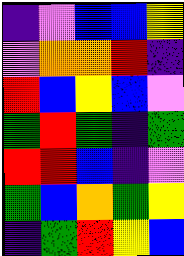[["indigo", "violet", "blue", "blue", "yellow"], ["violet", "orange", "orange", "red", "indigo"], ["red", "blue", "yellow", "blue", "violet"], ["green", "red", "green", "indigo", "green"], ["red", "red", "blue", "indigo", "violet"], ["green", "blue", "orange", "green", "yellow"], ["indigo", "green", "red", "yellow", "blue"]]